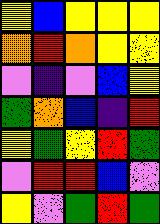[["yellow", "blue", "yellow", "yellow", "yellow"], ["orange", "red", "orange", "yellow", "yellow"], ["violet", "indigo", "violet", "blue", "yellow"], ["green", "orange", "blue", "indigo", "red"], ["yellow", "green", "yellow", "red", "green"], ["violet", "red", "red", "blue", "violet"], ["yellow", "violet", "green", "red", "green"]]